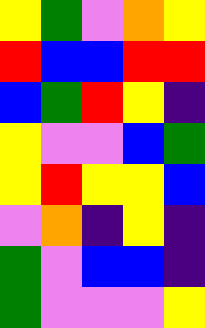[["yellow", "green", "violet", "orange", "yellow"], ["red", "blue", "blue", "red", "red"], ["blue", "green", "red", "yellow", "indigo"], ["yellow", "violet", "violet", "blue", "green"], ["yellow", "red", "yellow", "yellow", "blue"], ["violet", "orange", "indigo", "yellow", "indigo"], ["green", "violet", "blue", "blue", "indigo"], ["green", "violet", "violet", "violet", "yellow"]]